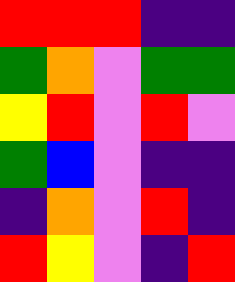[["red", "red", "red", "indigo", "indigo"], ["green", "orange", "violet", "green", "green"], ["yellow", "red", "violet", "red", "violet"], ["green", "blue", "violet", "indigo", "indigo"], ["indigo", "orange", "violet", "red", "indigo"], ["red", "yellow", "violet", "indigo", "red"]]